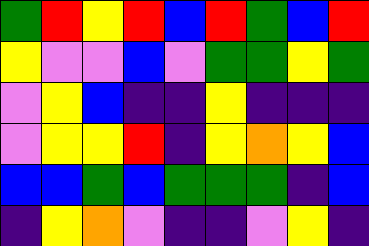[["green", "red", "yellow", "red", "blue", "red", "green", "blue", "red"], ["yellow", "violet", "violet", "blue", "violet", "green", "green", "yellow", "green"], ["violet", "yellow", "blue", "indigo", "indigo", "yellow", "indigo", "indigo", "indigo"], ["violet", "yellow", "yellow", "red", "indigo", "yellow", "orange", "yellow", "blue"], ["blue", "blue", "green", "blue", "green", "green", "green", "indigo", "blue"], ["indigo", "yellow", "orange", "violet", "indigo", "indigo", "violet", "yellow", "indigo"]]